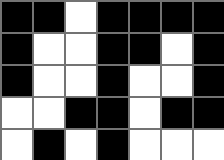[["black", "black", "white", "black", "black", "black", "black"], ["black", "white", "white", "black", "black", "white", "black"], ["black", "white", "white", "black", "white", "white", "black"], ["white", "white", "black", "black", "white", "black", "black"], ["white", "black", "white", "black", "white", "white", "white"]]